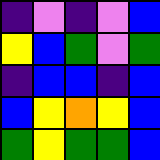[["indigo", "violet", "indigo", "violet", "blue"], ["yellow", "blue", "green", "violet", "green"], ["indigo", "blue", "blue", "indigo", "blue"], ["blue", "yellow", "orange", "yellow", "blue"], ["green", "yellow", "green", "green", "blue"]]